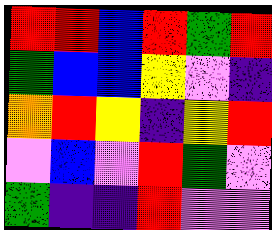[["red", "red", "blue", "red", "green", "red"], ["green", "blue", "blue", "yellow", "violet", "indigo"], ["orange", "red", "yellow", "indigo", "yellow", "red"], ["violet", "blue", "violet", "red", "green", "violet"], ["green", "indigo", "indigo", "red", "violet", "violet"]]